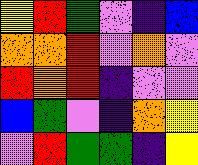[["yellow", "red", "green", "violet", "indigo", "blue"], ["orange", "orange", "red", "violet", "orange", "violet"], ["red", "orange", "red", "indigo", "violet", "violet"], ["blue", "green", "violet", "indigo", "orange", "yellow"], ["violet", "red", "green", "green", "indigo", "yellow"]]